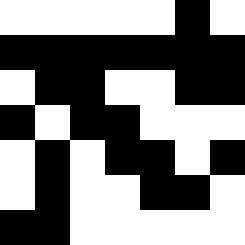[["white", "white", "white", "white", "white", "black", "white"], ["black", "black", "black", "black", "black", "black", "black"], ["white", "black", "black", "white", "white", "black", "black"], ["black", "white", "black", "black", "white", "white", "white"], ["white", "black", "white", "black", "black", "white", "black"], ["white", "black", "white", "white", "black", "black", "white"], ["black", "black", "white", "white", "white", "white", "white"]]